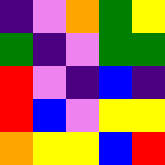[["indigo", "violet", "orange", "green", "yellow"], ["green", "indigo", "violet", "green", "green"], ["red", "violet", "indigo", "blue", "indigo"], ["red", "blue", "violet", "yellow", "yellow"], ["orange", "yellow", "yellow", "blue", "red"]]